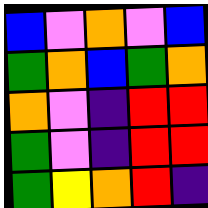[["blue", "violet", "orange", "violet", "blue"], ["green", "orange", "blue", "green", "orange"], ["orange", "violet", "indigo", "red", "red"], ["green", "violet", "indigo", "red", "red"], ["green", "yellow", "orange", "red", "indigo"]]